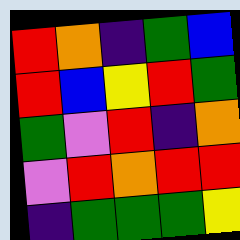[["red", "orange", "indigo", "green", "blue"], ["red", "blue", "yellow", "red", "green"], ["green", "violet", "red", "indigo", "orange"], ["violet", "red", "orange", "red", "red"], ["indigo", "green", "green", "green", "yellow"]]